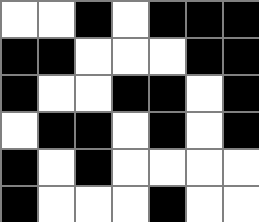[["white", "white", "black", "white", "black", "black", "black"], ["black", "black", "white", "white", "white", "black", "black"], ["black", "white", "white", "black", "black", "white", "black"], ["white", "black", "black", "white", "black", "white", "black"], ["black", "white", "black", "white", "white", "white", "white"], ["black", "white", "white", "white", "black", "white", "white"]]